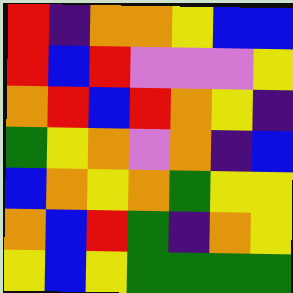[["red", "indigo", "orange", "orange", "yellow", "blue", "blue"], ["red", "blue", "red", "violet", "violet", "violet", "yellow"], ["orange", "red", "blue", "red", "orange", "yellow", "indigo"], ["green", "yellow", "orange", "violet", "orange", "indigo", "blue"], ["blue", "orange", "yellow", "orange", "green", "yellow", "yellow"], ["orange", "blue", "red", "green", "indigo", "orange", "yellow"], ["yellow", "blue", "yellow", "green", "green", "green", "green"]]